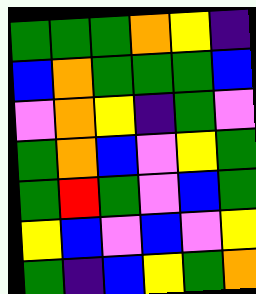[["green", "green", "green", "orange", "yellow", "indigo"], ["blue", "orange", "green", "green", "green", "blue"], ["violet", "orange", "yellow", "indigo", "green", "violet"], ["green", "orange", "blue", "violet", "yellow", "green"], ["green", "red", "green", "violet", "blue", "green"], ["yellow", "blue", "violet", "blue", "violet", "yellow"], ["green", "indigo", "blue", "yellow", "green", "orange"]]